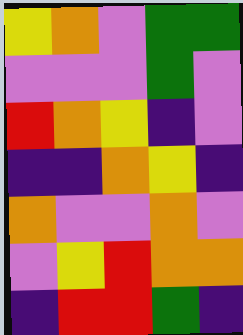[["yellow", "orange", "violet", "green", "green"], ["violet", "violet", "violet", "green", "violet"], ["red", "orange", "yellow", "indigo", "violet"], ["indigo", "indigo", "orange", "yellow", "indigo"], ["orange", "violet", "violet", "orange", "violet"], ["violet", "yellow", "red", "orange", "orange"], ["indigo", "red", "red", "green", "indigo"]]